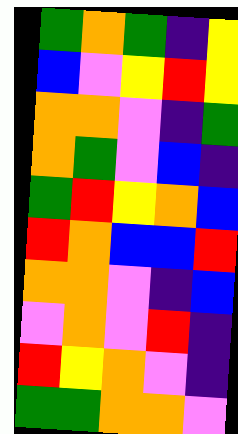[["green", "orange", "green", "indigo", "yellow"], ["blue", "violet", "yellow", "red", "yellow"], ["orange", "orange", "violet", "indigo", "green"], ["orange", "green", "violet", "blue", "indigo"], ["green", "red", "yellow", "orange", "blue"], ["red", "orange", "blue", "blue", "red"], ["orange", "orange", "violet", "indigo", "blue"], ["violet", "orange", "violet", "red", "indigo"], ["red", "yellow", "orange", "violet", "indigo"], ["green", "green", "orange", "orange", "violet"]]